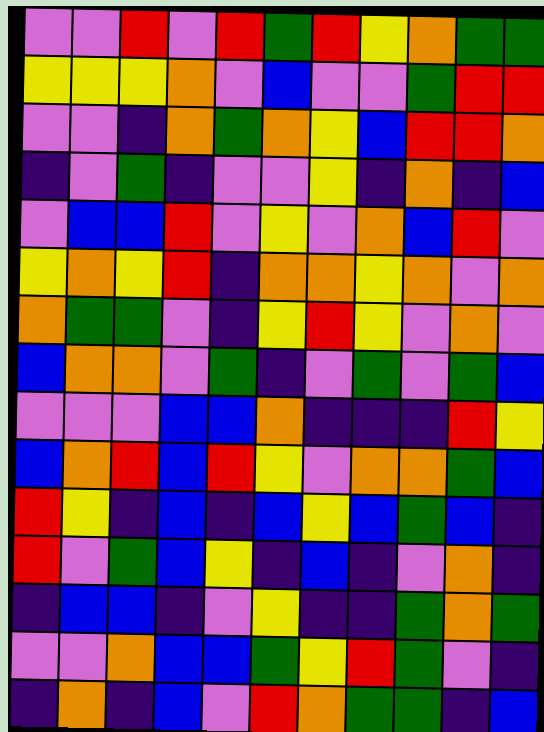[["violet", "violet", "red", "violet", "red", "green", "red", "yellow", "orange", "green", "green"], ["yellow", "yellow", "yellow", "orange", "violet", "blue", "violet", "violet", "green", "red", "red"], ["violet", "violet", "indigo", "orange", "green", "orange", "yellow", "blue", "red", "red", "orange"], ["indigo", "violet", "green", "indigo", "violet", "violet", "yellow", "indigo", "orange", "indigo", "blue"], ["violet", "blue", "blue", "red", "violet", "yellow", "violet", "orange", "blue", "red", "violet"], ["yellow", "orange", "yellow", "red", "indigo", "orange", "orange", "yellow", "orange", "violet", "orange"], ["orange", "green", "green", "violet", "indigo", "yellow", "red", "yellow", "violet", "orange", "violet"], ["blue", "orange", "orange", "violet", "green", "indigo", "violet", "green", "violet", "green", "blue"], ["violet", "violet", "violet", "blue", "blue", "orange", "indigo", "indigo", "indigo", "red", "yellow"], ["blue", "orange", "red", "blue", "red", "yellow", "violet", "orange", "orange", "green", "blue"], ["red", "yellow", "indigo", "blue", "indigo", "blue", "yellow", "blue", "green", "blue", "indigo"], ["red", "violet", "green", "blue", "yellow", "indigo", "blue", "indigo", "violet", "orange", "indigo"], ["indigo", "blue", "blue", "indigo", "violet", "yellow", "indigo", "indigo", "green", "orange", "green"], ["violet", "violet", "orange", "blue", "blue", "green", "yellow", "red", "green", "violet", "indigo"], ["indigo", "orange", "indigo", "blue", "violet", "red", "orange", "green", "green", "indigo", "blue"]]